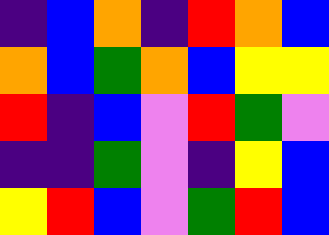[["indigo", "blue", "orange", "indigo", "red", "orange", "blue"], ["orange", "blue", "green", "orange", "blue", "yellow", "yellow"], ["red", "indigo", "blue", "violet", "red", "green", "violet"], ["indigo", "indigo", "green", "violet", "indigo", "yellow", "blue"], ["yellow", "red", "blue", "violet", "green", "red", "blue"]]